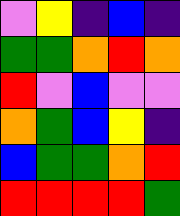[["violet", "yellow", "indigo", "blue", "indigo"], ["green", "green", "orange", "red", "orange"], ["red", "violet", "blue", "violet", "violet"], ["orange", "green", "blue", "yellow", "indigo"], ["blue", "green", "green", "orange", "red"], ["red", "red", "red", "red", "green"]]